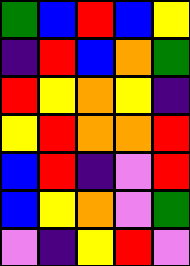[["green", "blue", "red", "blue", "yellow"], ["indigo", "red", "blue", "orange", "green"], ["red", "yellow", "orange", "yellow", "indigo"], ["yellow", "red", "orange", "orange", "red"], ["blue", "red", "indigo", "violet", "red"], ["blue", "yellow", "orange", "violet", "green"], ["violet", "indigo", "yellow", "red", "violet"]]